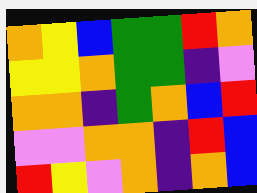[["orange", "yellow", "blue", "green", "green", "red", "orange"], ["yellow", "yellow", "orange", "green", "green", "indigo", "violet"], ["orange", "orange", "indigo", "green", "orange", "blue", "red"], ["violet", "violet", "orange", "orange", "indigo", "red", "blue"], ["red", "yellow", "violet", "orange", "indigo", "orange", "blue"]]